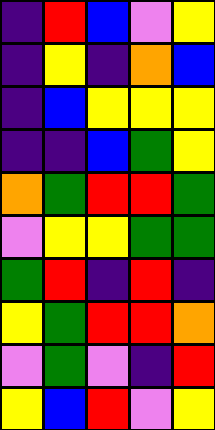[["indigo", "red", "blue", "violet", "yellow"], ["indigo", "yellow", "indigo", "orange", "blue"], ["indigo", "blue", "yellow", "yellow", "yellow"], ["indigo", "indigo", "blue", "green", "yellow"], ["orange", "green", "red", "red", "green"], ["violet", "yellow", "yellow", "green", "green"], ["green", "red", "indigo", "red", "indigo"], ["yellow", "green", "red", "red", "orange"], ["violet", "green", "violet", "indigo", "red"], ["yellow", "blue", "red", "violet", "yellow"]]